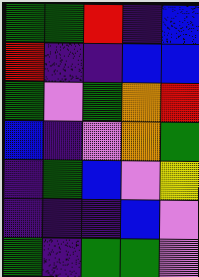[["green", "green", "red", "indigo", "blue"], ["red", "indigo", "indigo", "blue", "blue"], ["green", "violet", "green", "orange", "red"], ["blue", "indigo", "violet", "orange", "green"], ["indigo", "green", "blue", "violet", "yellow"], ["indigo", "indigo", "indigo", "blue", "violet"], ["green", "indigo", "green", "green", "violet"]]